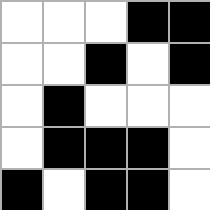[["white", "white", "white", "black", "black"], ["white", "white", "black", "white", "black"], ["white", "black", "white", "white", "white"], ["white", "black", "black", "black", "white"], ["black", "white", "black", "black", "white"]]